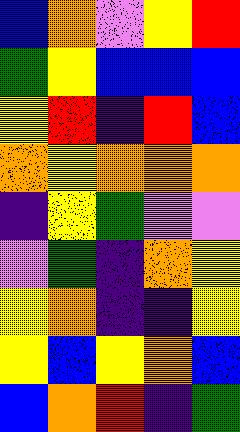[["blue", "orange", "violet", "yellow", "red"], ["green", "yellow", "blue", "blue", "blue"], ["yellow", "red", "indigo", "red", "blue"], ["orange", "yellow", "orange", "orange", "orange"], ["indigo", "yellow", "green", "violet", "violet"], ["violet", "green", "indigo", "orange", "yellow"], ["yellow", "orange", "indigo", "indigo", "yellow"], ["yellow", "blue", "yellow", "orange", "blue"], ["blue", "orange", "red", "indigo", "green"]]